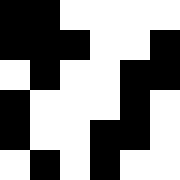[["black", "black", "white", "white", "white", "white"], ["black", "black", "black", "white", "white", "black"], ["white", "black", "white", "white", "black", "black"], ["black", "white", "white", "white", "black", "white"], ["black", "white", "white", "black", "black", "white"], ["white", "black", "white", "black", "white", "white"]]